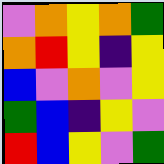[["violet", "orange", "yellow", "orange", "green"], ["orange", "red", "yellow", "indigo", "yellow"], ["blue", "violet", "orange", "violet", "yellow"], ["green", "blue", "indigo", "yellow", "violet"], ["red", "blue", "yellow", "violet", "green"]]